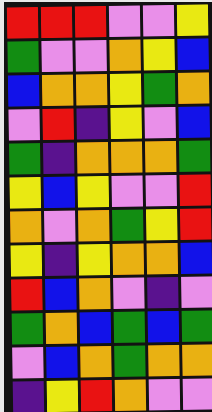[["red", "red", "red", "violet", "violet", "yellow"], ["green", "violet", "violet", "orange", "yellow", "blue"], ["blue", "orange", "orange", "yellow", "green", "orange"], ["violet", "red", "indigo", "yellow", "violet", "blue"], ["green", "indigo", "orange", "orange", "orange", "green"], ["yellow", "blue", "yellow", "violet", "violet", "red"], ["orange", "violet", "orange", "green", "yellow", "red"], ["yellow", "indigo", "yellow", "orange", "orange", "blue"], ["red", "blue", "orange", "violet", "indigo", "violet"], ["green", "orange", "blue", "green", "blue", "green"], ["violet", "blue", "orange", "green", "orange", "orange"], ["indigo", "yellow", "red", "orange", "violet", "violet"]]